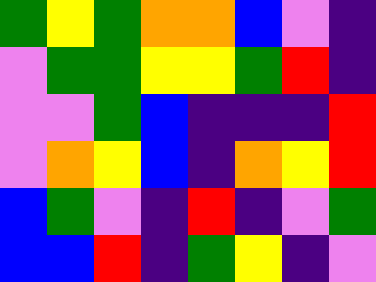[["green", "yellow", "green", "orange", "orange", "blue", "violet", "indigo"], ["violet", "green", "green", "yellow", "yellow", "green", "red", "indigo"], ["violet", "violet", "green", "blue", "indigo", "indigo", "indigo", "red"], ["violet", "orange", "yellow", "blue", "indigo", "orange", "yellow", "red"], ["blue", "green", "violet", "indigo", "red", "indigo", "violet", "green"], ["blue", "blue", "red", "indigo", "green", "yellow", "indigo", "violet"]]